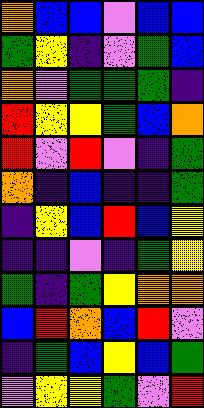[["orange", "blue", "blue", "violet", "blue", "blue"], ["green", "yellow", "indigo", "violet", "green", "blue"], ["orange", "violet", "green", "green", "green", "indigo"], ["red", "yellow", "yellow", "green", "blue", "orange"], ["red", "violet", "red", "violet", "indigo", "green"], ["orange", "indigo", "blue", "indigo", "indigo", "green"], ["indigo", "yellow", "blue", "red", "blue", "yellow"], ["indigo", "indigo", "violet", "indigo", "green", "yellow"], ["green", "indigo", "green", "yellow", "orange", "orange"], ["blue", "red", "orange", "blue", "red", "violet"], ["indigo", "green", "blue", "yellow", "blue", "green"], ["violet", "yellow", "yellow", "green", "violet", "red"]]